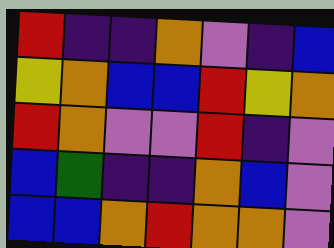[["red", "indigo", "indigo", "orange", "violet", "indigo", "blue"], ["yellow", "orange", "blue", "blue", "red", "yellow", "orange"], ["red", "orange", "violet", "violet", "red", "indigo", "violet"], ["blue", "green", "indigo", "indigo", "orange", "blue", "violet"], ["blue", "blue", "orange", "red", "orange", "orange", "violet"]]